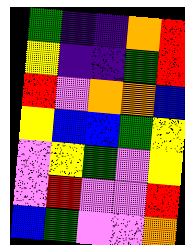[["green", "indigo", "indigo", "orange", "red"], ["yellow", "indigo", "indigo", "green", "red"], ["red", "violet", "orange", "orange", "blue"], ["yellow", "blue", "blue", "green", "yellow"], ["violet", "yellow", "green", "violet", "yellow"], ["violet", "red", "violet", "violet", "red"], ["blue", "green", "violet", "violet", "orange"]]